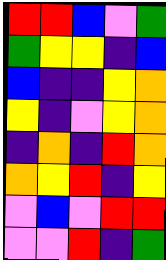[["red", "red", "blue", "violet", "green"], ["green", "yellow", "yellow", "indigo", "blue"], ["blue", "indigo", "indigo", "yellow", "orange"], ["yellow", "indigo", "violet", "yellow", "orange"], ["indigo", "orange", "indigo", "red", "orange"], ["orange", "yellow", "red", "indigo", "yellow"], ["violet", "blue", "violet", "red", "red"], ["violet", "violet", "red", "indigo", "green"]]